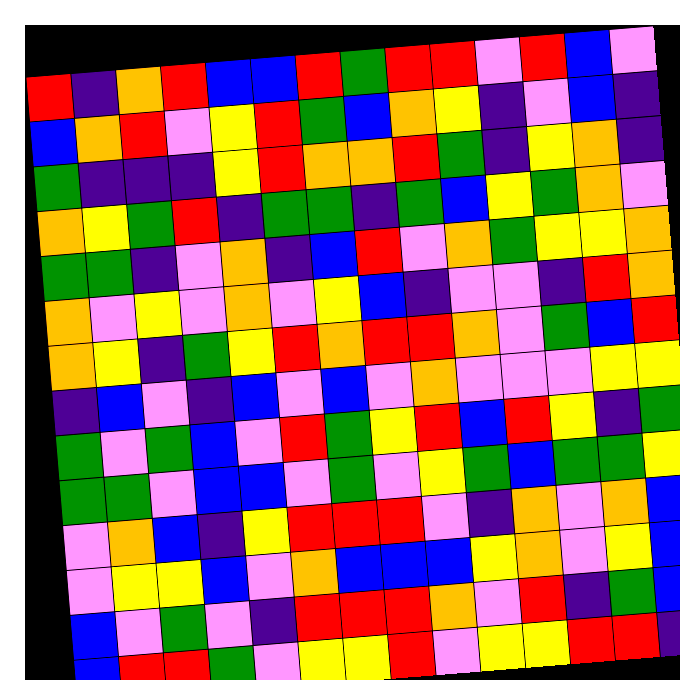[["red", "indigo", "orange", "red", "blue", "blue", "red", "green", "red", "red", "violet", "red", "blue", "violet"], ["blue", "orange", "red", "violet", "yellow", "red", "green", "blue", "orange", "yellow", "indigo", "violet", "blue", "indigo"], ["green", "indigo", "indigo", "indigo", "yellow", "red", "orange", "orange", "red", "green", "indigo", "yellow", "orange", "indigo"], ["orange", "yellow", "green", "red", "indigo", "green", "green", "indigo", "green", "blue", "yellow", "green", "orange", "violet"], ["green", "green", "indigo", "violet", "orange", "indigo", "blue", "red", "violet", "orange", "green", "yellow", "yellow", "orange"], ["orange", "violet", "yellow", "violet", "orange", "violet", "yellow", "blue", "indigo", "violet", "violet", "indigo", "red", "orange"], ["orange", "yellow", "indigo", "green", "yellow", "red", "orange", "red", "red", "orange", "violet", "green", "blue", "red"], ["indigo", "blue", "violet", "indigo", "blue", "violet", "blue", "violet", "orange", "violet", "violet", "violet", "yellow", "yellow"], ["green", "violet", "green", "blue", "violet", "red", "green", "yellow", "red", "blue", "red", "yellow", "indigo", "green"], ["green", "green", "violet", "blue", "blue", "violet", "green", "violet", "yellow", "green", "blue", "green", "green", "yellow"], ["violet", "orange", "blue", "indigo", "yellow", "red", "red", "red", "violet", "indigo", "orange", "violet", "orange", "blue"], ["violet", "yellow", "yellow", "blue", "violet", "orange", "blue", "blue", "blue", "yellow", "orange", "violet", "yellow", "blue"], ["blue", "violet", "green", "violet", "indigo", "red", "red", "red", "orange", "violet", "red", "indigo", "green", "blue"], ["blue", "red", "red", "green", "violet", "yellow", "yellow", "red", "violet", "yellow", "yellow", "red", "red", "indigo"]]